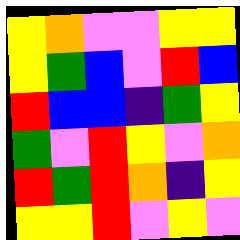[["yellow", "orange", "violet", "violet", "yellow", "yellow"], ["yellow", "green", "blue", "violet", "red", "blue"], ["red", "blue", "blue", "indigo", "green", "yellow"], ["green", "violet", "red", "yellow", "violet", "orange"], ["red", "green", "red", "orange", "indigo", "yellow"], ["yellow", "yellow", "red", "violet", "yellow", "violet"]]